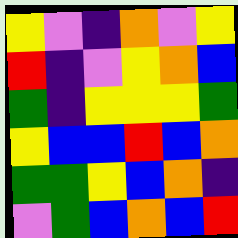[["yellow", "violet", "indigo", "orange", "violet", "yellow"], ["red", "indigo", "violet", "yellow", "orange", "blue"], ["green", "indigo", "yellow", "yellow", "yellow", "green"], ["yellow", "blue", "blue", "red", "blue", "orange"], ["green", "green", "yellow", "blue", "orange", "indigo"], ["violet", "green", "blue", "orange", "blue", "red"]]